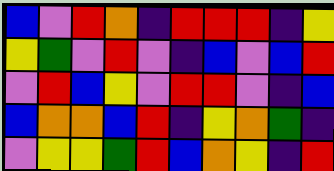[["blue", "violet", "red", "orange", "indigo", "red", "red", "red", "indigo", "yellow"], ["yellow", "green", "violet", "red", "violet", "indigo", "blue", "violet", "blue", "red"], ["violet", "red", "blue", "yellow", "violet", "red", "red", "violet", "indigo", "blue"], ["blue", "orange", "orange", "blue", "red", "indigo", "yellow", "orange", "green", "indigo"], ["violet", "yellow", "yellow", "green", "red", "blue", "orange", "yellow", "indigo", "red"]]